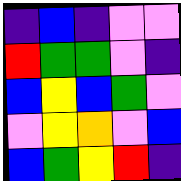[["indigo", "blue", "indigo", "violet", "violet"], ["red", "green", "green", "violet", "indigo"], ["blue", "yellow", "blue", "green", "violet"], ["violet", "yellow", "orange", "violet", "blue"], ["blue", "green", "yellow", "red", "indigo"]]